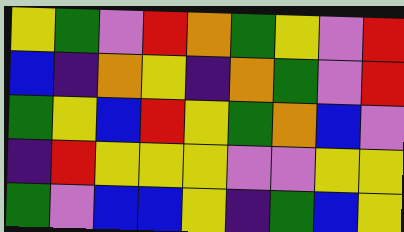[["yellow", "green", "violet", "red", "orange", "green", "yellow", "violet", "red"], ["blue", "indigo", "orange", "yellow", "indigo", "orange", "green", "violet", "red"], ["green", "yellow", "blue", "red", "yellow", "green", "orange", "blue", "violet"], ["indigo", "red", "yellow", "yellow", "yellow", "violet", "violet", "yellow", "yellow"], ["green", "violet", "blue", "blue", "yellow", "indigo", "green", "blue", "yellow"]]